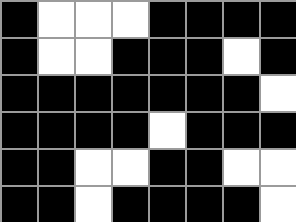[["black", "white", "white", "white", "black", "black", "black", "black"], ["black", "white", "white", "black", "black", "black", "white", "black"], ["black", "black", "black", "black", "black", "black", "black", "white"], ["black", "black", "black", "black", "white", "black", "black", "black"], ["black", "black", "white", "white", "black", "black", "white", "white"], ["black", "black", "white", "black", "black", "black", "black", "white"]]